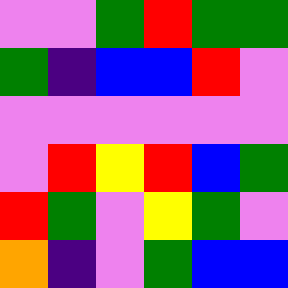[["violet", "violet", "green", "red", "green", "green"], ["green", "indigo", "blue", "blue", "red", "violet"], ["violet", "violet", "violet", "violet", "violet", "violet"], ["violet", "red", "yellow", "red", "blue", "green"], ["red", "green", "violet", "yellow", "green", "violet"], ["orange", "indigo", "violet", "green", "blue", "blue"]]